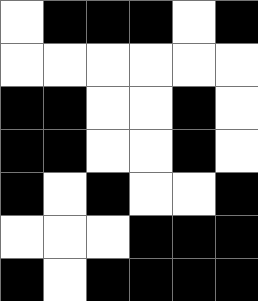[["white", "black", "black", "black", "white", "black"], ["white", "white", "white", "white", "white", "white"], ["black", "black", "white", "white", "black", "white"], ["black", "black", "white", "white", "black", "white"], ["black", "white", "black", "white", "white", "black"], ["white", "white", "white", "black", "black", "black"], ["black", "white", "black", "black", "black", "black"]]